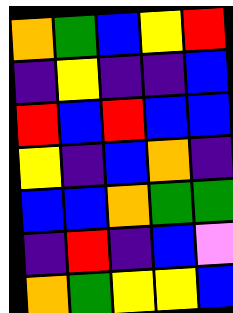[["orange", "green", "blue", "yellow", "red"], ["indigo", "yellow", "indigo", "indigo", "blue"], ["red", "blue", "red", "blue", "blue"], ["yellow", "indigo", "blue", "orange", "indigo"], ["blue", "blue", "orange", "green", "green"], ["indigo", "red", "indigo", "blue", "violet"], ["orange", "green", "yellow", "yellow", "blue"]]